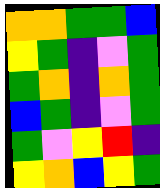[["orange", "orange", "green", "green", "blue"], ["yellow", "green", "indigo", "violet", "green"], ["green", "orange", "indigo", "orange", "green"], ["blue", "green", "indigo", "violet", "green"], ["green", "violet", "yellow", "red", "indigo"], ["yellow", "orange", "blue", "yellow", "green"]]